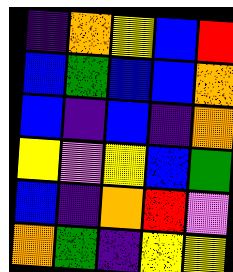[["indigo", "orange", "yellow", "blue", "red"], ["blue", "green", "blue", "blue", "orange"], ["blue", "indigo", "blue", "indigo", "orange"], ["yellow", "violet", "yellow", "blue", "green"], ["blue", "indigo", "orange", "red", "violet"], ["orange", "green", "indigo", "yellow", "yellow"]]